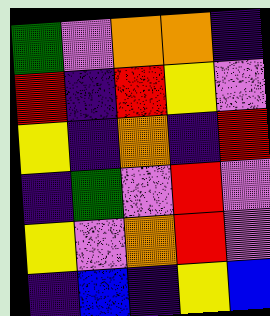[["green", "violet", "orange", "orange", "indigo"], ["red", "indigo", "red", "yellow", "violet"], ["yellow", "indigo", "orange", "indigo", "red"], ["indigo", "green", "violet", "red", "violet"], ["yellow", "violet", "orange", "red", "violet"], ["indigo", "blue", "indigo", "yellow", "blue"]]